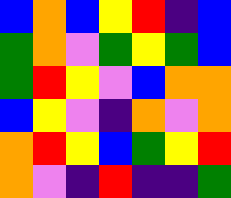[["blue", "orange", "blue", "yellow", "red", "indigo", "blue"], ["green", "orange", "violet", "green", "yellow", "green", "blue"], ["green", "red", "yellow", "violet", "blue", "orange", "orange"], ["blue", "yellow", "violet", "indigo", "orange", "violet", "orange"], ["orange", "red", "yellow", "blue", "green", "yellow", "red"], ["orange", "violet", "indigo", "red", "indigo", "indigo", "green"]]